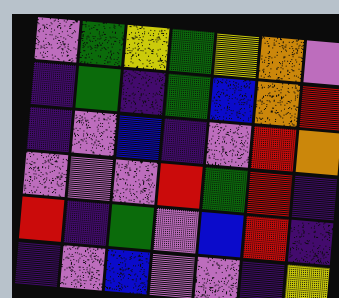[["violet", "green", "yellow", "green", "yellow", "orange", "violet"], ["indigo", "green", "indigo", "green", "blue", "orange", "red"], ["indigo", "violet", "blue", "indigo", "violet", "red", "orange"], ["violet", "violet", "violet", "red", "green", "red", "indigo"], ["red", "indigo", "green", "violet", "blue", "red", "indigo"], ["indigo", "violet", "blue", "violet", "violet", "indigo", "yellow"]]